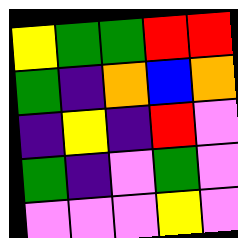[["yellow", "green", "green", "red", "red"], ["green", "indigo", "orange", "blue", "orange"], ["indigo", "yellow", "indigo", "red", "violet"], ["green", "indigo", "violet", "green", "violet"], ["violet", "violet", "violet", "yellow", "violet"]]